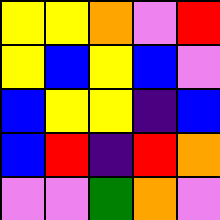[["yellow", "yellow", "orange", "violet", "red"], ["yellow", "blue", "yellow", "blue", "violet"], ["blue", "yellow", "yellow", "indigo", "blue"], ["blue", "red", "indigo", "red", "orange"], ["violet", "violet", "green", "orange", "violet"]]